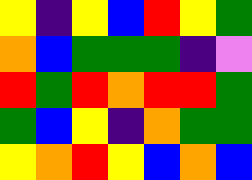[["yellow", "indigo", "yellow", "blue", "red", "yellow", "green"], ["orange", "blue", "green", "green", "green", "indigo", "violet"], ["red", "green", "red", "orange", "red", "red", "green"], ["green", "blue", "yellow", "indigo", "orange", "green", "green"], ["yellow", "orange", "red", "yellow", "blue", "orange", "blue"]]